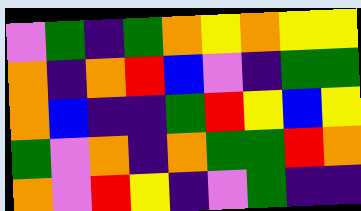[["violet", "green", "indigo", "green", "orange", "yellow", "orange", "yellow", "yellow"], ["orange", "indigo", "orange", "red", "blue", "violet", "indigo", "green", "green"], ["orange", "blue", "indigo", "indigo", "green", "red", "yellow", "blue", "yellow"], ["green", "violet", "orange", "indigo", "orange", "green", "green", "red", "orange"], ["orange", "violet", "red", "yellow", "indigo", "violet", "green", "indigo", "indigo"]]